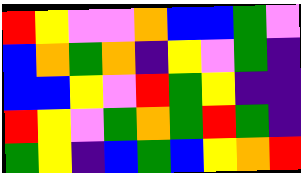[["red", "yellow", "violet", "violet", "orange", "blue", "blue", "green", "violet"], ["blue", "orange", "green", "orange", "indigo", "yellow", "violet", "green", "indigo"], ["blue", "blue", "yellow", "violet", "red", "green", "yellow", "indigo", "indigo"], ["red", "yellow", "violet", "green", "orange", "green", "red", "green", "indigo"], ["green", "yellow", "indigo", "blue", "green", "blue", "yellow", "orange", "red"]]